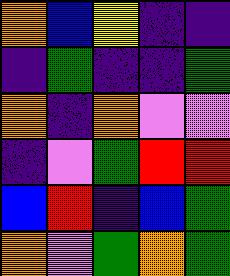[["orange", "blue", "yellow", "indigo", "indigo"], ["indigo", "green", "indigo", "indigo", "green"], ["orange", "indigo", "orange", "violet", "violet"], ["indigo", "violet", "green", "red", "red"], ["blue", "red", "indigo", "blue", "green"], ["orange", "violet", "green", "orange", "green"]]